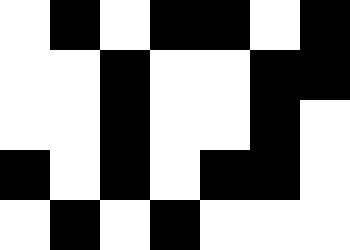[["white", "black", "white", "black", "black", "white", "black"], ["white", "white", "black", "white", "white", "black", "black"], ["white", "white", "black", "white", "white", "black", "white"], ["black", "white", "black", "white", "black", "black", "white"], ["white", "black", "white", "black", "white", "white", "white"]]